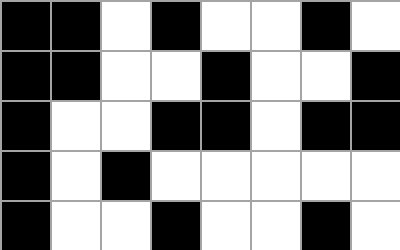[["black", "black", "white", "black", "white", "white", "black", "white"], ["black", "black", "white", "white", "black", "white", "white", "black"], ["black", "white", "white", "black", "black", "white", "black", "black"], ["black", "white", "black", "white", "white", "white", "white", "white"], ["black", "white", "white", "black", "white", "white", "black", "white"]]